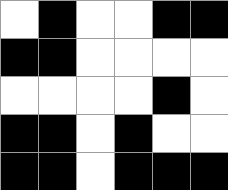[["white", "black", "white", "white", "black", "black"], ["black", "black", "white", "white", "white", "white"], ["white", "white", "white", "white", "black", "white"], ["black", "black", "white", "black", "white", "white"], ["black", "black", "white", "black", "black", "black"]]